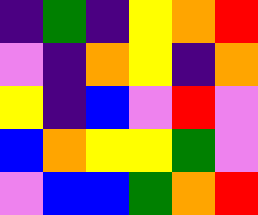[["indigo", "green", "indigo", "yellow", "orange", "red"], ["violet", "indigo", "orange", "yellow", "indigo", "orange"], ["yellow", "indigo", "blue", "violet", "red", "violet"], ["blue", "orange", "yellow", "yellow", "green", "violet"], ["violet", "blue", "blue", "green", "orange", "red"]]